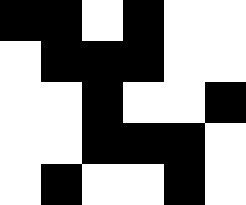[["black", "black", "white", "black", "white", "white"], ["white", "black", "black", "black", "white", "white"], ["white", "white", "black", "white", "white", "black"], ["white", "white", "black", "black", "black", "white"], ["white", "black", "white", "white", "black", "white"]]